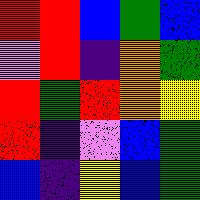[["red", "red", "blue", "green", "blue"], ["violet", "red", "indigo", "orange", "green"], ["red", "green", "red", "orange", "yellow"], ["red", "indigo", "violet", "blue", "green"], ["blue", "indigo", "yellow", "blue", "green"]]